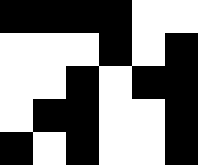[["black", "black", "black", "black", "white", "white"], ["white", "white", "white", "black", "white", "black"], ["white", "white", "black", "white", "black", "black"], ["white", "black", "black", "white", "white", "black"], ["black", "white", "black", "white", "white", "black"]]